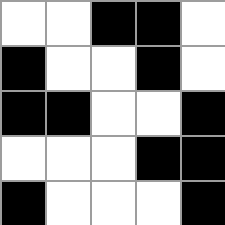[["white", "white", "black", "black", "white"], ["black", "white", "white", "black", "white"], ["black", "black", "white", "white", "black"], ["white", "white", "white", "black", "black"], ["black", "white", "white", "white", "black"]]